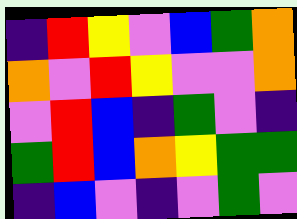[["indigo", "red", "yellow", "violet", "blue", "green", "orange"], ["orange", "violet", "red", "yellow", "violet", "violet", "orange"], ["violet", "red", "blue", "indigo", "green", "violet", "indigo"], ["green", "red", "blue", "orange", "yellow", "green", "green"], ["indigo", "blue", "violet", "indigo", "violet", "green", "violet"]]